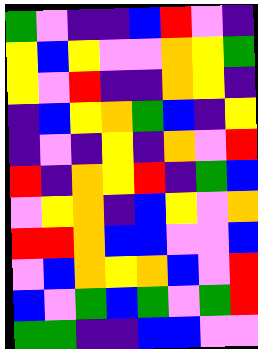[["green", "violet", "indigo", "indigo", "blue", "red", "violet", "indigo"], ["yellow", "blue", "yellow", "violet", "violet", "orange", "yellow", "green"], ["yellow", "violet", "red", "indigo", "indigo", "orange", "yellow", "indigo"], ["indigo", "blue", "yellow", "orange", "green", "blue", "indigo", "yellow"], ["indigo", "violet", "indigo", "yellow", "indigo", "orange", "violet", "red"], ["red", "indigo", "orange", "yellow", "red", "indigo", "green", "blue"], ["violet", "yellow", "orange", "indigo", "blue", "yellow", "violet", "orange"], ["red", "red", "orange", "blue", "blue", "violet", "violet", "blue"], ["violet", "blue", "orange", "yellow", "orange", "blue", "violet", "red"], ["blue", "violet", "green", "blue", "green", "violet", "green", "red"], ["green", "green", "indigo", "indigo", "blue", "blue", "violet", "violet"]]